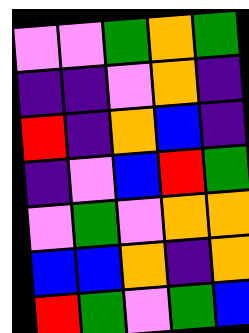[["violet", "violet", "green", "orange", "green"], ["indigo", "indigo", "violet", "orange", "indigo"], ["red", "indigo", "orange", "blue", "indigo"], ["indigo", "violet", "blue", "red", "green"], ["violet", "green", "violet", "orange", "orange"], ["blue", "blue", "orange", "indigo", "orange"], ["red", "green", "violet", "green", "blue"]]